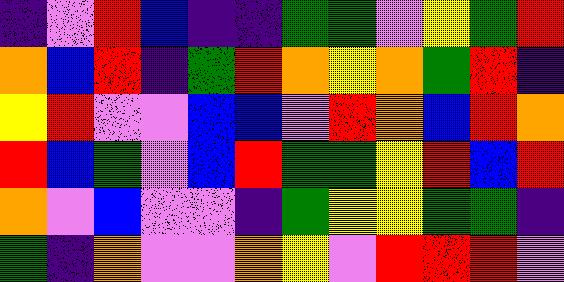[["indigo", "violet", "red", "blue", "indigo", "indigo", "green", "green", "violet", "yellow", "green", "red"], ["orange", "blue", "red", "indigo", "green", "red", "orange", "yellow", "orange", "green", "red", "indigo"], ["yellow", "red", "violet", "violet", "blue", "blue", "violet", "red", "orange", "blue", "red", "orange"], ["red", "blue", "green", "violet", "blue", "red", "green", "green", "yellow", "red", "blue", "red"], ["orange", "violet", "blue", "violet", "violet", "indigo", "green", "yellow", "yellow", "green", "green", "indigo"], ["green", "indigo", "orange", "violet", "violet", "orange", "yellow", "violet", "red", "red", "red", "violet"]]